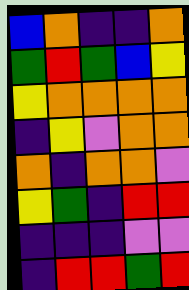[["blue", "orange", "indigo", "indigo", "orange"], ["green", "red", "green", "blue", "yellow"], ["yellow", "orange", "orange", "orange", "orange"], ["indigo", "yellow", "violet", "orange", "orange"], ["orange", "indigo", "orange", "orange", "violet"], ["yellow", "green", "indigo", "red", "red"], ["indigo", "indigo", "indigo", "violet", "violet"], ["indigo", "red", "red", "green", "red"]]